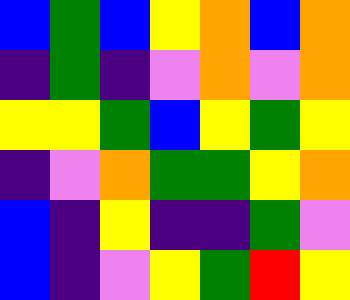[["blue", "green", "blue", "yellow", "orange", "blue", "orange"], ["indigo", "green", "indigo", "violet", "orange", "violet", "orange"], ["yellow", "yellow", "green", "blue", "yellow", "green", "yellow"], ["indigo", "violet", "orange", "green", "green", "yellow", "orange"], ["blue", "indigo", "yellow", "indigo", "indigo", "green", "violet"], ["blue", "indigo", "violet", "yellow", "green", "red", "yellow"]]